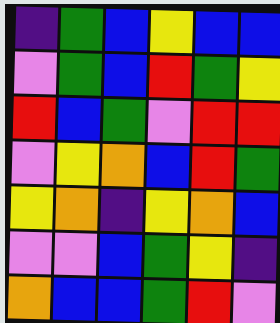[["indigo", "green", "blue", "yellow", "blue", "blue"], ["violet", "green", "blue", "red", "green", "yellow"], ["red", "blue", "green", "violet", "red", "red"], ["violet", "yellow", "orange", "blue", "red", "green"], ["yellow", "orange", "indigo", "yellow", "orange", "blue"], ["violet", "violet", "blue", "green", "yellow", "indigo"], ["orange", "blue", "blue", "green", "red", "violet"]]